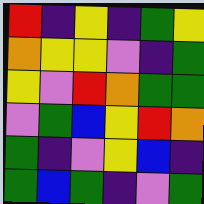[["red", "indigo", "yellow", "indigo", "green", "yellow"], ["orange", "yellow", "yellow", "violet", "indigo", "green"], ["yellow", "violet", "red", "orange", "green", "green"], ["violet", "green", "blue", "yellow", "red", "orange"], ["green", "indigo", "violet", "yellow", "blue", "indigo"], ["green", "blue", "green", "indigo", "violet", "green"]]